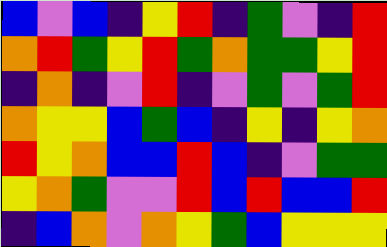[["blue", "violet", "blue", "indigo", "yellow", "red", "indigo", "green", "violet", "indigo", "red"], ["orange", "red", "green", "yellow", "red", "green", "orange", "green", "green", "yellow", "red"], ["indigo", "orange", "indigo", "violet", "red", "indigo", "violet", "green", "violet", "green", "red"], ["orange", "yellow", "yellow", "blue", "green", "blue", "indigo", "yellow", "indigo", "yellow", "orange"], ["red", "yellow", "orange", "blue", "blue", "red", "blue", "indigo", "violet", "green", "green"], ["yellow", "orange", "green", "violet", "violet", "red", "blue", "red", "blue", "blue", "red"], ["indigo", "blue", "orange", "violet", "orange", "yellow", "green", "blue", "yellow", "yellow", "yellow"]]